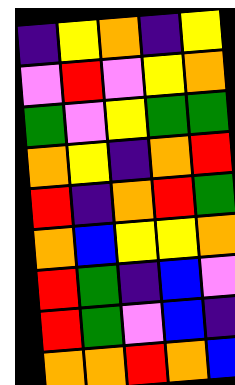[["indigo", "yellow", "orange", "indigo", "yellow"], ["violet", "red", "violet", "yellow", "orange"], ["green", "violet", "yellow", "green", "green"], ["orange", "yellow", "indigo", "orange", "red"], ["red", "indigo", "orange", "red", "green"], ["orange", "blue", "yellow", "yellow", "orange"], ["red", "green", "indigo", "blue", "violet"], ["red", "green", "violet", "blue", "indigo"], ["orange", "orange", "red", "orange", "blue"]]